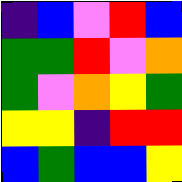[["indigo", "blue", "violet", "red", "blue"], ["green", "green", "red", "violet", "orange"], ["green", "violet", "orange", "yellow", "green"], ["yellow", "yellow", "indigo", "red", "red"], ["blue", "green", "blue", "blue", "yellow"]]